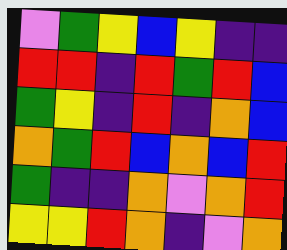[["violet", "green", "yellow", "blue", "yellow", "indigo", "indigo"], ["red", "red", "indigo", "red", "green", "red", "blue"], ["green", "yellow", "indigo", "red", "indigo", "orange", "blue"], ["orange", "green", "red", "blue", "orange", "blue", "red"], ["green", "indigo", "indigo", "orange", "violet", "orange", "red"], ["yellow", "yellow", "red", "orange", "indigo", "violet", "orange"]]